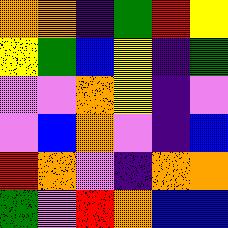[["orange", "orange", "indigo", "green", "red", "yellow"], ["yellow", "green", "blue", "yellow", "indigo", "green"], ["violet", "violet", "orange", "yellow", "indigo", "violet"], ["violet", "blue", "orange", "violet", "indigo", "blue"], ["red", "orange", "violet", "indigo", "orange", "orange"], ["green", "violet", "red", "orange", "blue", "blue"]]